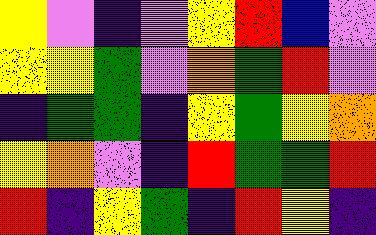[["yellow", "violet", "indigo", "violet", "yellow", "red", "blue", "violet"], ["yellow", "yellow", "green", "violet", "orange", "green", "red", "violet"], ["indigo", "green", "green", "indigo", "yellow", "green", "yellow", "orange"], ["yellow", "orange", "violet", "indigo", "red", "green", "green", "red"], ["red", "indigo", "yellow", "green", "indigo", "red", "yellow", "indigo"]]